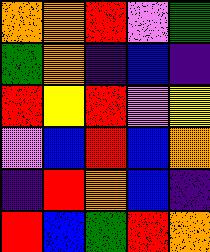[["orange", "orange", "red", "violet", "green"], ["green", "orange", "indigo", "blue", "indigo"], ["red", "yellow", "red", "violet", "yellow"], ["violet", "blue", "red", "blue", "orange"], ["indigo", "red", "orange", "blue", "indigo"], ["red", "blue", "green", "red", "orange"]]